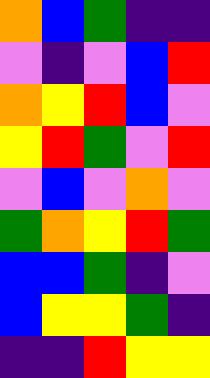[["orange", "blue", "green", "indigo", "indigo"], ["violet", "indigo", "violet", "blue", "red"], ["orange", "yellow", "red", "blue", "violet"], ["yellow", "red", "green", "violet", "red"], ["violet", "blue", "violet", "orange", "violet"], ["green", "orange", "yellow", "red", "green"], ["blue", "blue", "green", "indigo", "violet"], ["blue", "yellow", "yellow", "green", "indigo"], ["indigo", "indigo", "red", "yellow", "yellow"]]